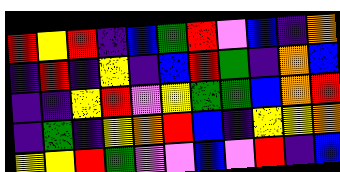[["red", "yellow", "red", "indigo", "blue", "green", "red", "violet", "blue", "indigo", "orange"], ["indigo", "red", "indigo", "yellow", "indigo", "blue", "red", "green", "indigo", "orange", "blue"], ["indigo", "indigo", "yellow", "red", "violet", "yellow", "green", "green", "blue", "orange", "red"], ["indigo", "green", "indigo", "yellow", "orange", "red", "blue", "indigo", "yellow", "yellow", "orange"], ["yellow", "yellow", "red", "green", "violet", "violet", "blue", "violet", "red", "indigo", "blue"]]